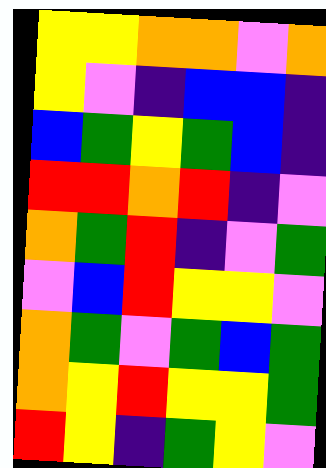[["yellow", "yellow", "orange", "orange", "violet", "orange"], ["yellow", "violet", "indigo", "blue", "blue", "indigo"], ["blue", "green", "yellow", "green", "blue", "indigo"], ["red", "red", "orange", "red", "indigo", "violet"], ["orange", "green", "red", "indigo", "violet", "green"], ["violet", "blue", "red", "yellow", "yellow", "violet"], ["orange", "green", "violet", "green", "blue", "green"], ["orange", "yellow", "red", "yellow", "yellow", "green"], ["red", "yellow", "indigo", "green", "yellow", "violet"]]